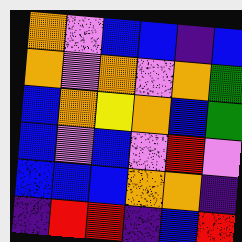[["orange", "violet", "blue", "blue", "indigo", "blue"], ["orange", "violet", "orange", "violet", "orange", "green"], ["blue", "orange", "yellow", "orange", "blue", "green"], ["blue", "violet", "blue", "violet", "red", "violet"], ["blue", "blue", "blue", "orange", "orange", "indigo"], ["indigo", "red", "red", "indigo", "blue", "red"]]